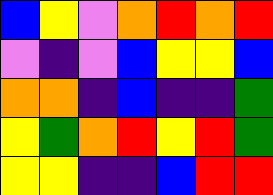[["blue", "yellow", "violet", "orange", "red", "orange", "red"], ["violet", "indigo", "violet", "blue", "yellow", "yellow", "blue"], ["orange", "orange", "indigo", "blue", "indigo", "indigo", "green"], ["yellow", "green", "orange", "red", "yellow", "red", "green"], ["yellow", "yellow", "indigo", "indigo", "blue", "red", "red"]]